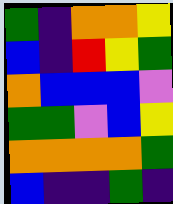[["green", "indigo", "orange", "orange", "yellow"], ["blue", "indigo", "red", "yellow", "green"], ["orange", "blue", "blue", "blue", "violet"], ["green", "green", "violet", "blue", "yellow"], ["orange", "orange", "orange", "orange", "green"], ["blue", "indigo", "indigo", "green", "indigo"]]